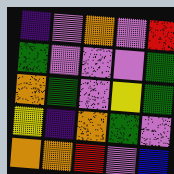[["indigo", "violet", "orange", "violet", "red"], ["green", "violet", "violet", "violet", "green"], ["orange", "green", "violet", "yellow", "green"], ["yellow", "indigo", "orange", "green", "violet"], ["orange", "orange", "red", "violet", "blue"]]